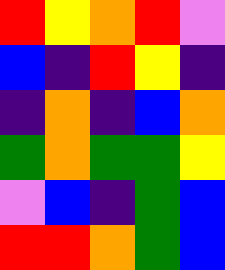[["red", "yellow", "orange", "red", "violet"], ["blue", "indigo", "red", "yellow", "indigo"], ["indigo", "orange", "indigo", "blue", "orange"], ["green", "orange", "green", "green", "yellow"], ["violet", "blue", "indigo", "green", "blue"], ["red", "red", "orange", "green", "blue"]]